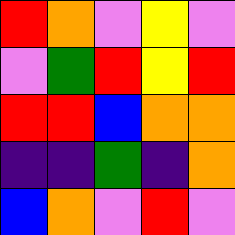[["red", "orange", "violet", "yellow", "violet"], ["violet", "green", "red", "yellow", "red"], ["red", "red", "blue", "orange", "orange"], ["indigo", "indigo", "green", "indigo", "orange"], ["blue", "orange", "violet", "red", "violet"]]